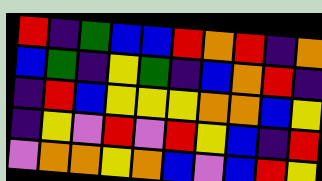[["red", "indigo", "green", "blue", "blue", "red", "orange", "red", "indigo", "orange"], ["blue", "green", "indigo", "yellow", "green", "indigo", "blue", "orange", "red", "indigo"], ["indigo", "red", "blue", "yellow", "yellow", "yellow", "orange", "orange", "blue", "yellow"], ["indigo", "yellow", "violet", "red", "violet", "red", "yellow", "blue", "indigo", "red"], ["violet", "orange", "orange", "yellow", "orange", "blue", "violet", "blue", "red", "yellow"]]